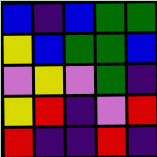[["blue", "indigo", "blue", "green", "green"], ["yellow", "blue", "green", "green", "blue"], ["violet", "yellow", "violet", "green", "indigo"], ["yellow", "red", "indigo", "violet", "red"], ["red", "indigo", "indigo", "red", "indigo"]]